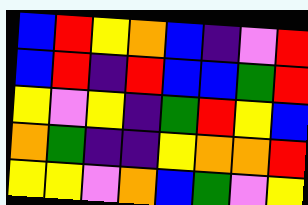[["blue", "red", "yellow", "orange", "blue", "indigo", "violet", "red"], ["blue", "red", "indigo", "red", "blue", "blue", "green", "red"], ["yellow", "violet", "yellow", "indigo", "green", "red", "yellow", "blue"], ["orange", "green", "indigo", "indigo", "yellow", "orange", "orange", "red"], ["yellow", "yellow", "violet", "orange", "blue", "green", "violet", "yellow"]]